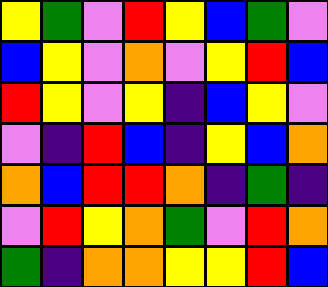[["yellow", "green", "violet", "red", "yellow", "blue", "green", "violet"], ["blue", "yellow", "violet", "orange", "violet", "yellow", "red", "blue"], ["red", "yellow", "violet", "yellow", "indigo", "blue", "yellow", "violet"], ["violet", "indigo", "red", "blue", "indigo", "yellow", "blue", "orange"], ["orange", "blue", "red", "red", "orange", "indigo", "green", "indigo"], ["violet", "red", "yellow", "orange", "green", "violet", "red", "orange"], ["green", "indigo", "orange", "orange", "yellow", "yellow", "red", "blue"]]